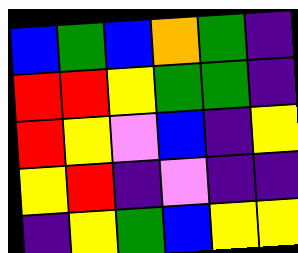[["blue", "green", "blue", "orange", "green", "indigo"], ["red", "red", "yellow", "green", "green", "indigo"], ["red", "yellow", "violet", "blue", "indigo", "yellow"], ["yellow", "red", "indigo", "violet", "indigo", "indigo"], ["indigo", "yellow", "green", "blue", "yellow", "yellow"]]